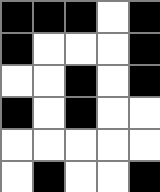[["black", "black", "black", "white", "black"], ["black", "white", "white", "white", "black"], ["white", "white", "black", "white", "black"], ["black", "white", "black", "white", "white"], ["white", "white", "white", "white", "white"], ["white", "black", "white", "white", "black"]]